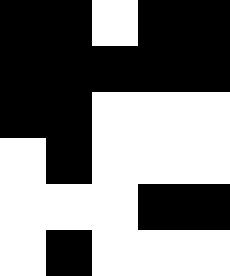[["black", "black", "white", "black", "black"], ["black", "black", "black", "black", "black"], ["black", "black", "white", "white", "white"], ["white", "black", "white", "white", "white"], ["white", "white", "white", "black", "black"], ["white", "black", "white", "white", "white"]]